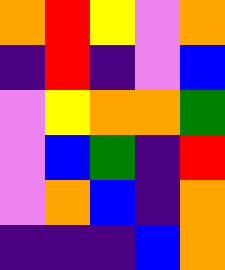[["orange", "red", "yellow", "violet", "orange"], ["indigo", "red", "indigo", "violet", "blue"], ["violet", "yellow", "orange", "orange", "green"], ["violet", "blue", "green", "indigo", "red"], ["violet", "orange", "blue", "indigo", "orange"], ["indigo", "indigo", "indigo", "blue", "orange"]]